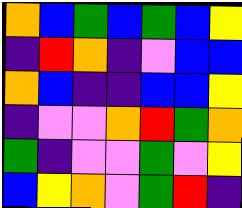[["orange", "blue", "green", "blue", "green", "blue", "yellow"], ["indigo", "red", "orange", "indigo", "violet", "blue", "blue"], ["orange", "blue", "indigo", "indigo", "blue", "blue", "yellow"], ["indigo", "violet", "violet", "orange", "red", "green", "orange"], ["green", "indigo", "violet", "violet", "green", "violet", "yellow"], ["blue", "yellow", "orange", "violet", "green", "red", "indigo"]]